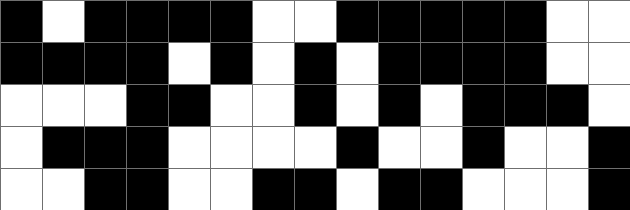[["black", "white", "black", "black", "black", "black", "white", "white", "black", "black", "black", "black", "black", "white", "white"], ["black", "black", "black", "black", "white", "black", "white", "black", "white", "black", "black", "black", "black", "white", "white"], ["white", "white", "white", "black", "black", "white", "white", "black", "white", "black", "white", "black", "black", "black", "white"], ["white", "black", "black", "black", "white", "white", "white", "white", "black", "white", "white", "black", "white", "white", "black"], ["white", "white", "black", "black", "white", "white", "black", "black", "white", "black", "black", "white", "white", "white", "black"]]